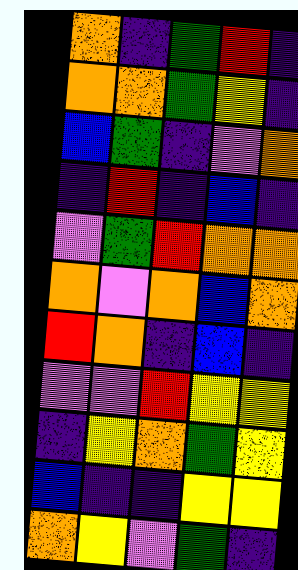[["orange", "indigo", "green", "red", "indigo"], ["orange", "orange", "green", "yellow", "indigo"], ["blue", "green", "indigo", "violet", "orange"], ["indigo", "red", "indigo", "blue", "indigo"], ["violet", "green", "red", "orange", "orange"], ["orange", "violet", "orange", "blue", "orange"], ["red", "orange", "indigo", "blue", "indigo"], ["violet", "violet", "red", "yellow", "yellow"], ["indigo", "yellow", "orange", "green", "yellow"], ["blue", "indigo", "indigo", "yellow", "yellow"], ["orange", "yellow", "violet", "green", "indigo"]]